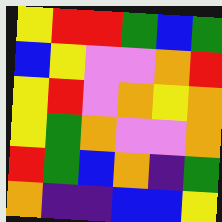[["yellow", "red", "red", "green", "blue", "green"], ["blue", "yellow", "violet", "violet", "orange", "red"], ["yellow", "red", "violet", "orange", "yellow", "orange"], ["yellow", "green", "orange", "violet", "violet", "orange"], ["red", "green", "blue", "orange", "indigo", "green"], ["orange", "indigo", "indigo", "blue", "blue", "yellow"]]